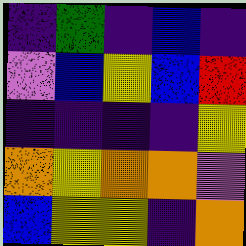[["indigo", "green", "indigo", "blue", "indigo"], ["violet", "blue", "yellow", "blue", "red"], ["indigo", "indigo", "indigo", "indigo", "yellow"], ["orange", "yellow", "orange", "orange", "violet"], ["blue", "yellow", "yellow", "indigo", "orange"]]